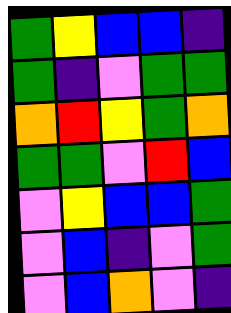[["green", "yellow", "blue", "blue", "indigo"], ["green", "indigo", "violet", "green", "green"], ["orange", "red", "yellow", "green", "orange"], ["green", "green", "violet", "red", "blue"], ["violet", "yellow", "blue", "blue", "green"], ["violet", "blue", "indigo", "violet", "green"], ["violet", "blue", "orange", "violet", "indigo"]]